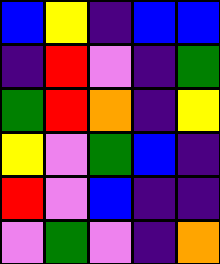[["blue", "yellow", "indigo", "blue", "blue"], ["indigo", "red", "violet", "indigo", "green"], ["green", "red", "orange", "indigo", "yellow"], ["yellow", "violet", "green", "blue", "indigo"], ["red", "violet", "blue", "indigo", "indigo"], ["violet", "green", "violet", "indigo", "orange"]]